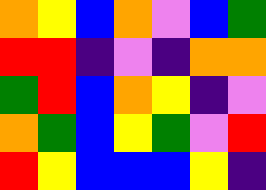[["orange", "yellow", "blue", "orange", "violet", "blue", "green"], ["red", "red", "indigo", "violet", "indigo", "orange", "orange"], ["green", "red", "blue", "orange", "yellow", "indigo", "violet"], ["orange", "green", "blue", "yellow", "green", "violet", "red"], ["red", "yellow", "blue", "blue", "blue", "yellow", "indigo"]]